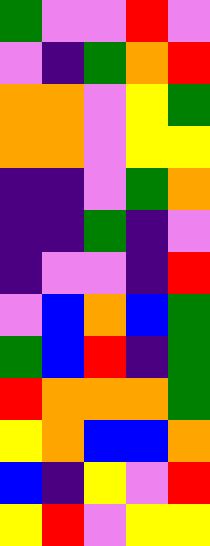[["green", "violet", "violet", "red", "violet"], ["violet", "indigo", "green", "orange", "red"], ["orange", "orange", "violet", "yellow", "green"], ["orange", "orange", "violet", "yellow", "yellow"], ["indigo", "indigo", "violet", "green", "orange"], ["indigo", "indigo", "green", "indigo", "violet"], ["indigo", "violet", "violet", "indigo", "red"], ["violet", "blue", "orange", "blue", "green"], ["green", "blue", "red", "indigo", "green"], ["red", "orange", "orange", "orange", "green"], ["yellow", "orange", "blue", "blue", "orange"], ["blue", "indigo", "yellow", "violet", "red"], ["yellow", "red", "violet", "yellow", "yellow"]]